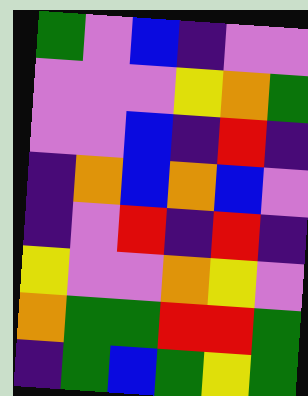[["green", "violet", "blue", "indigo", "violet", "violet"], ["violet", "violet", "violet", "yellow", "orange", "green"], ["violet", "violet", "blue", "indigo", "red", "indigo"], ["indigo", "orange", "blue", "orange", "blue", "violet"], ["indigo", "violet", "red", "indigo", "red", "indigo"], ["yellow", "violet", "violet", "orange", "yellow", "violet"], ["orange", "green", "green", "red", "red", "green"], ["indigo", "green", "blue", "green", "yellow", "green"]]